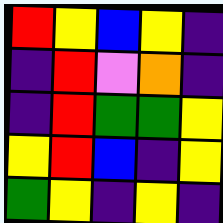[["red", "yellow", "blue", "yellow", "indigo"], ["indigo", "red", "violet", "orange", "indigo"], ["indigo", "red", "green", "green", "yellow"], ["yellow", "red", "blue", "indigo", "yellow"], ["green", "yellow", "indigo", "yellow", "indigo"]]